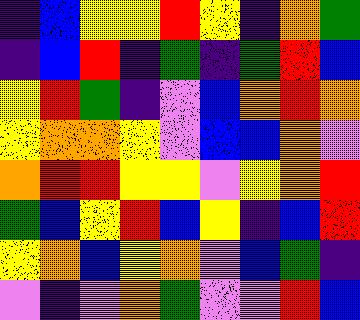[["indigo", "blue", "yellow", "yellow", "red", "yellow", "indigo", "orange", "green"], ["indigo", "blue", "red", "indigo", "green", "indigo", "green", "red", "blue"], ["yellow", "red", "green", "indigo", "violet", "blue", "orange", "red", "orange"], ["yellow", "orange", "orange", "yellow", "violet", "blue", "blue", "orange", "violet"], ["orange", "red", "red", "yellow", "yellow", "violet", "yellow", "orange", "red"], ["green", "blue", "yellow", "red", "blue", "yellow", "indigo", "blue", "red"], ["yellow", "orange", "blue", "yellow", "orange", "violet", "blue", "green", "indigo"], ["violet", "indigo", "violet", "orange", "green", "violet", "violet", "red", "blue"]]